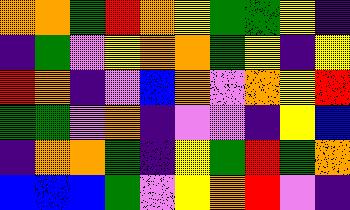[["orange", "orange", "green", "red", "orange", "yellow", "green", "green", "yellow", "indigo"], ["indigo", "green", "violet", "yellow", "orange", "orange", "green", "yellow", "indigo", "yellow"], ["red", "orange", "indigo", "violet", "blue", "orange", "violet", "orange", "yellow", "red"], ["green", "green", "violet", "orange", "indigo", "violet", "violet", "indigo", "yellow", "blue"], ["indigo", "orange", "orange", "green", "indigo", "yellow", "green", "red", "green", "orange"], ["blue", "blue", "blue", "green", "violet", "yellow", "orange", "red", "violet", "indigo"]]